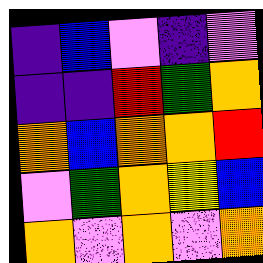[["indigo", "blue", "violet", "indigo", "violet"], ["indigo", "indigo", "red", "green", "orange"], ["orange", "blue", "orange", "orange", "red"], ["violet", "green", "orange", "yellow", "blue"], ["orange", "violet", "orange", "violet", "orange"]]